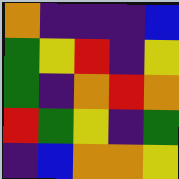[["orange", "indigo", "indigo", "indigo", "blue"], ["green", "yellow", "red", "indigo", "yellow"], ["green", "indigo", "orange", "red", "orange"], ["red", "green", "yellow", "indigo", "green"], ["indigo", "blue", "orange", "orange", "yellow"]]